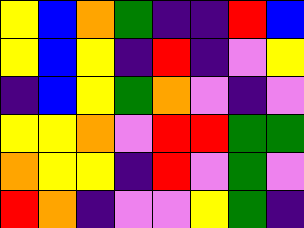[["yellow", "blue", "orange", "green", "indigo", "indigo", "red", "blue"], ["yellow", "blue", "yellow", "indigo", "red", "indigo", "violet", "yellow"], ["indigo", "blue", "yellow", "green", "orange", "violet", "indigo", "violet"], ["yellow", "yellow", "orange", "violet", "red", "red", "green", "green"], ["orange", "yellow", "yellow", "indigo", "red", "violet", "green", "violet"], ["red", "orange", "indigo", "violet", "violet", "yellow", "green", "indigo"]]